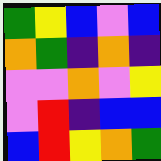[["green", "yellow", "blue", "violet", "blue"], ["orange", "green", "indigo", "orange", "indigo"], ["violet", "violet", "orange", "violet", "yellow"], ["violet", "red", "indigo", "blue", "blue"], ["blue", "red", "yellow", "orange", "green"]]